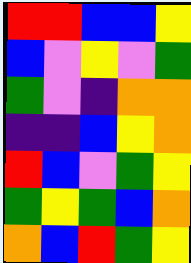[["red", "red", "blue", "blue", "yellow"], ["blue", "violet", "yellow", "violet", "green"], ["green", "violet", "indigo", "orange", "orange"], ["indigo", "indigo", "blue", "yellow", "orange"], ["red", "blue", "violet", "green", "yellow"], ["green", "yellow", "green", "blue", "orange"], ["orange", "blue", "red", "green", "yellow"]]